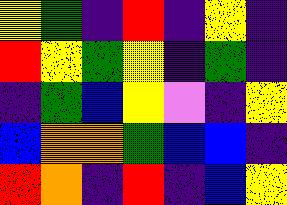[["yellow", "green", "indigo", "red", "indigo", "yellow", "indigo"], ["red", "yellow", "green", "yellow", "indigo", "green", "indigo"], ["indigo", "green", "blue", "yellow", "violet", "indigo", "yellow"], ["blue", "orange", "orange", "green", "blue", "blue", "indigo"], ["red", "orange", "indigo", "red", "indigo", "blue", "yellow"]]